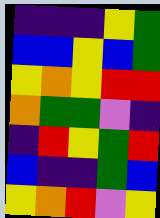[["indigo", "indigo", "indigo", "yellow", "green"], ["blue", "blue", "yellow", "blue", "green"], ["yellow", "orange", "yellow", "red", "red"], ["orange", "green", "green", "violet", "indigo"], ["indigo", "red", "yellow", "green", "red"], ["blue", "indigo", "indigo", "green", "blue"], ["yellow", "orange", "red", "violet", "yellow"]]